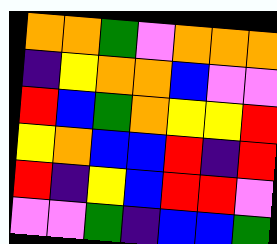[["orange", "orange", "green", "violet", "orange", "orange", "orange"], ["indigo", "yellow", "orange", "orange", "blue", "violet", "violet"], ["red", "blue", "green", "orange", "yellow", "yellow", "red"], ["yellow", "orange", "blue", "blue", "red", "indigo", "red"], ["red", "indigo", "yellow", "blue", "red", "red", "violet"], ["violet", "violet", "green", "indigo", "blue", "blue", "green"]]